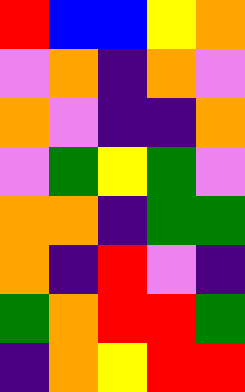[["red", "blue", "blue", "yellow", "orange"], ["violet", "orange", "indigo", "orange", "violet"], ["orange", "violet", "indigo", "indigo", "orange"], ["violet", "green", "yellow", "green", "violet"], ["orange", "orange", "indigo", "green", "green"], ["orange", "indigo", "red", "violet", "indigo"], ["green", "orange", "red", "red", "green"], ["indigo", "orange", "yellow", "red", "red"]]